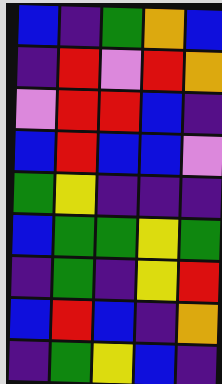[["blue", "indigo", "green", "orange", "blue"], ["indigo", "red", "violet", "red", "orange"], ["violet", "red", "red", "blue", "indigo"], ["blue", "red", "blue", "blue", "violet"], ["green", "yellow", "indigo", "indigo", "indigo"], ["blue", "green", "green", "yellow", "green"], ["indigo", "green", "indigo", "yellow", "red"], ["blue", "red", "blue", "indigo", "orange"], ["indigo", "green", "yellow", "blue", "indigo"]]